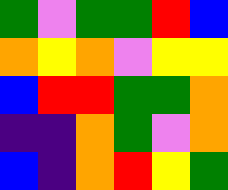[["green", "violet", "green", "green", "red", "blue"], ["orange", "yellow", "orange", "violet", "yellow", "yellow"], ["blue", "red", "red", "green", "green", "orange"], ["indigo", "indigo", "orange", "green", "violet", "orange"], ["blue", "indigo", "orange", "red", "yellow", "green"]]